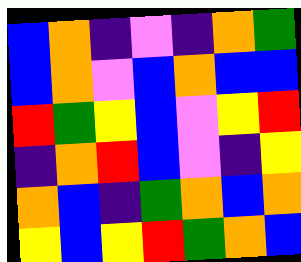[["blue", "orange", "indigo", "violet", "indigo", "orange", "green"], ["blue", "orange", "violet", "blue", "orange", "blue", "blue"], ["red", "green", "yellow", "blue", "violet", "yellow", "red"], ["indigo", "orange", "red", "blue", "violet", "indigo", "yellow"], ["orange", "blue", "indigo", "green", "orange", "blue", "orange"], ["yellow", "blue", "yellow", "red", "green", "orange", "blue"]]